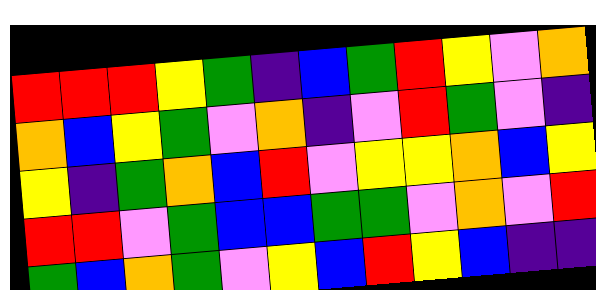[["red", "red", "red", "yellow", "green", "indigo", "blue", "green", "red", "yellow", "violet", "orange"], ["orange", "blue", "yellow", "green", "violet", "orange", "indigo", "violet", "red", "green", "violet", "indigo"], ["yellow", "indigo", "green", "orange", "blue", "red", "violet", "yellow", "yellow", "orange", "blue", "yellow"], ["red", "red", "violet", "green", "blue", "blue", "green", "green", "violet", "orange", "violet", "red"], ["green", "blue", "orange", "green", "violet", "yellow", "blue", "red", "yellow", "blue", "indigo", "indigo"]]